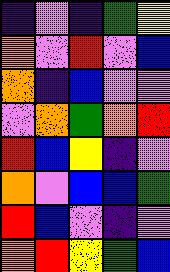[["indigo", "violet", "indigo", "green", "yellow"], ["orange", "violet", "red", "violet", "blue"], ["orange", "indigo", "blue", "violet", "violet"], ["violet", "orange", "green", "orange", "red"], ["red", "blue", "yellow", "indigo", "violet"], ["orange", "violet", "blue", "blue", "green"], ["red", "blue", "violet", "indigo", "violet"], ["orange", "red", "yellow", "green", "blue"]]